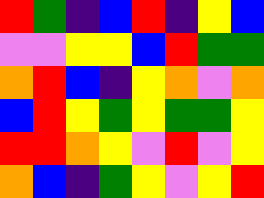[["red", "green", "indigo", "blue", "red", "indigo", "yellow", "blue"], ["violet", "violet", "yellow", "yellow", "blue", "red", "green", "green"], ["orange", "red", "blue", "indigo", "yellow", "orange", "violet", "orange"], ["blue", "red", "yellow", "green", "yellow", "green", "green", "yellow"], ["red", "red", "orange", "yellow", "violet", "red", "violet", "yellow"], ["orange", "blue", "indigo", "green", "yellow", "violet", "yellow", "red"]]